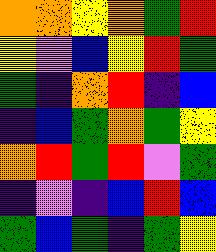[["orange", "orange", "yellow", "orange", "green", "red"], ["yellow", "violet", "blue", "yellow", "red", "green"], ["green", "indigo", "orange", "red", "indigo", "blue"], ["indigo", "blue", "green", "orange", "green", "yellow"], ["orange", "red", "green", "red", "violet", "green"], ["indigo", "violet", "indigo", "blue", "red", "blue"], ["green", "blue", "green", "indigo", "green", "yellow"]]